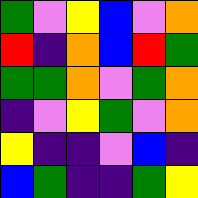[["green", "violet", "yellow", "blue", "violet", "orange"], ["red", "indigo", "orange", "blue", "red", "green"], ["green", "green", "orange", "violet", "green", "orange"], ["indigo", "violet", "yellow", "green", "violet", "orange"], ["yellow", "indigo", "indigo", "violet", "blue", "indigo"], ["blue", "green", "indigo", "indigo", "green", "yellow"]]